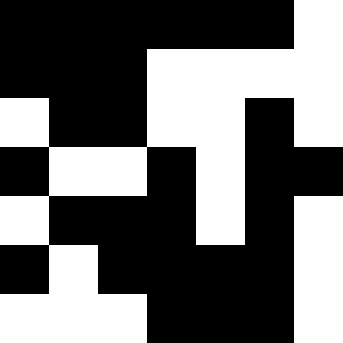[["black", "black", "black", "black", "black", "black", "white"], ["black", "black", "black", "white", "white", "white", "white"], ["white", "black", "black", "white", "white", "black", "white"], ["black", "white", "white", "black", "white", "black", "black"], ["white", "black", "black", "black", "white", "black", "white"], ["black", "white", "black", "black", "black", "black", "white"], ["white", "white", "white", "black", "black", "black", "white"]]